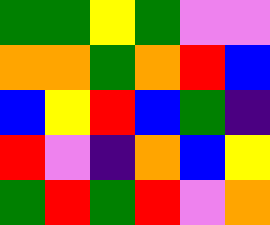[["green", "green", "yellow", "green", "violet", "violet"], ["orange", "orange", "green", "orange", "red", "blue"], ["blue", "yellow", "red", "blue", "green", "indigo"], ["red", "violet", "indigo", "orange", "blue", "yellow"], ["green", "red", "green", "red", "violet", "orange"]]